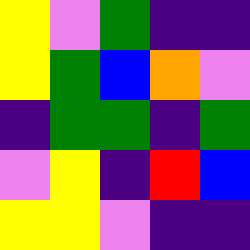[["yellow", "violet", "green", "indigo", "indigo"], ["yellow", "green", "blue", "orange", "violet"], ["indigo", "green", "green", "indigo", "green"], ["violet", "yellow", "indigo", "red", "blue"], ["yellow", "yellow", "violet", "indigo", "indigo"]]